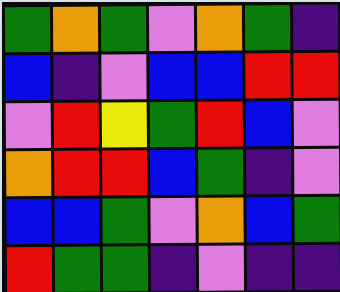[["green", "orange", "green", "violet", "orange", "green", "indigo"], ["blue", "indigo", "violet", "blue", "blue", "red", "red"], ["violet", "red", "yellow", "green", "red", "blue", "violet"], ["orange", "red", "red", "blue", "green", "indigo", "violet"], ["blue", "blue", "green", "violet", "orange", "blue", "green"], ["red", "green", "green", "indigo", "violet", "indigo", "indigo"]]